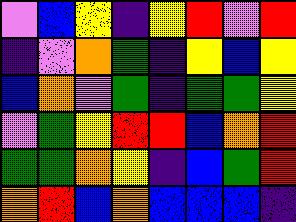[["violet", "blue", "yellow", "indigo", "yellow", "red", "violet", "red"], ["indigo", "violet", "orange", "green", "indigo", "yellow", "blue", "yellow"], ["blue", "orange", "violet", "green", "indigo", "green", "green", "yellow"], ["violet", "green", "yellow", "red", "red", "blue", "orange", "red"], ["green", "green", "orange", "yellow", "indigo", "blue", "green", "red"], ["orange", "red", "blue", "orange", "blue", "blue", "blue", "indigo"]]